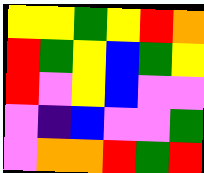[["yellow", "yellow", "green", "yellow", "red", "orange"], ["red", "green", "yellow", "blue", "green", "yellow"], ["red", "violet", "yellow", "blue", "violet", "violet"], ["violet", "indigo", "blue", "violet", "violet", "green"], ["violet", "orange", "orange", "red", "green", "red"]]